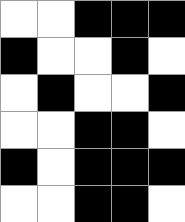[["white", "white", "black", "black", "black"], ["black", "white", "white", "black", "white"], ["white", "black", "white", "white", "black"], ["white", "white", "black", "black", "white"], ["black", "white", "black", "black", "black"], ["white", "white", "black", "black", "white"]]